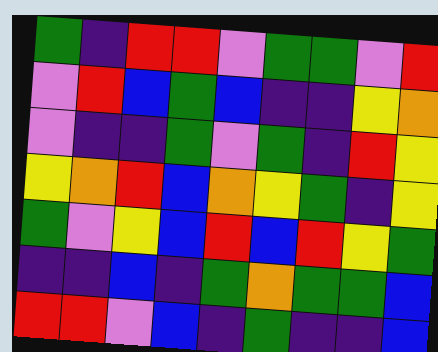[["green", "indigo", "red", "red", "violet", "green", "green", "violet", "red"], ["violet", "red", "blue", "green", "blue", "indigo", "indigo", "yellow", "orange"], ["violet", "indigo", "indigo", "green", "violet", "green", "indigo", "red", "yellow"], ["yellow", "orange", "red", "blue", "orange", "yellow", "green", "indigo", "yellow"], ["green", "violet", "yellow", "blue", "red", "blue", "red", "yellow", "green"], ["indigo", "indigo", "blue", "indigo", "green", "orange", "green", "green", "blue"], ["red", "red", "violet", "blue", "indigo", "green", "indigo", "indigo", "blue"]]